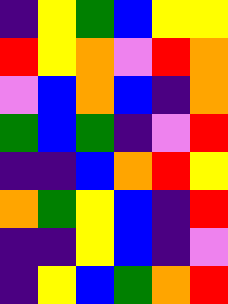[["indigo", "yellow", "green", "blue", "yellow", "yellow"], ["red", "yellow", "orange", "violet", "red", "orange"], ["violet", "blue", "orange", "blue", "indigo", "orange"], ["green", "blue", "green", "indigo", "violet", "red"], ["indigo", "indigo", "blue", "orange", "red", "yellow"], ["orange", "green", "yellow", "blue", "indigo", "red"], ["indigo", "indigo", "yellow", "blue", "indigo", "violet"], ["indigo", "yellow", "blue", "green", "orange", "red"]]